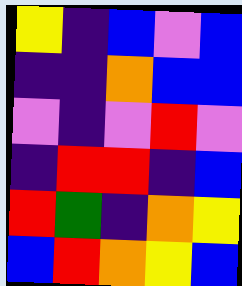[["yellow", "indigo", "blue", "violet", "blue"], ["indigo", "indigo", "orange", "blue", "blue"], ["violet", "indigo", "violet", "red", "violet"], ["indigo", "red", "red", "indigo", "blue"], ["red", "green", "indigo", "orange", "yellow"], ["blue", "red", "orange", "yellow", "blue"]]